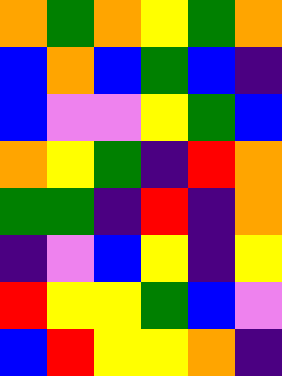[["orange", "green", "orange", "yellow", "green", "orange"], ["blue", "orange", "blue", "green", "blue", "indigo"], ["blue", "violet", "violet", "yellow", "green", "blue"], ["orange", "yellow", "green", "indigo", "red", "orange"], ["green", "green", "indigo", "red", "indigo", "orange"], ["indigo", "violet", "blue", "yellow", "indigo", "yellow"], ["red", "yellow", "yellow", "green", "blue", "violet"], ["blue", "red", "yellow", "yellow", "orange", "indigo"]]